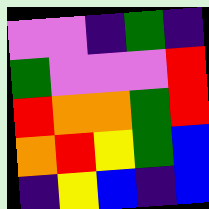[["violet", "violet", "indigo", "green", "indigo"], ["green", "violet", "violet", "violet", "red"], ["red", "orange", "orange", "green", "red"], ["orange", "red", "yellow", "green", "blue"], ["indigo", "yellow", "blue", "indigo", "blue"]]